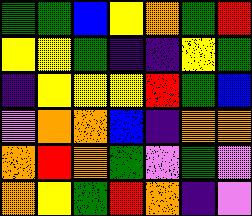[["green", "green", "blue", "yellow", "orange", "green", "red"], ["yellow", "yellow", "green", "indigo", "indigo", "yellow", "green"], ["indigo", "yellow", "yellow", "yellow", "red", "green", "blue"], ["violet", "orange", "orange", "blue", "indigo", "orange", "orange"], ["orange", "red", "orange", "green", "violet", "green", "violet"], ["orange", "yellow", "green", "red", "orange", "indigo", "violet"]]